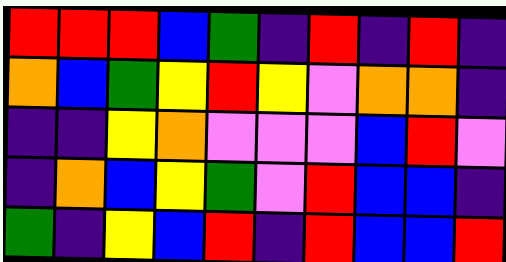[["red", "red", "red", "blue", "green", "indigo", "red", "indigo", "red", "indigo"], ["orange", "blue", "green", "yellow", "red", "yellow", "violet", "orange", "orange", "indigo"], ["indigo", "indigo", "yellow", "orange", "violet", "violet", "violet", "blue", "red", "violet"], ["indigo", "orange", "blue", "yellow", "green", "violet", "red", "blue", "blue", "indigo"], ["green", "indigo", "yellow", "blue", "red", "indigo", "red", "blue", "blue", "red"]]